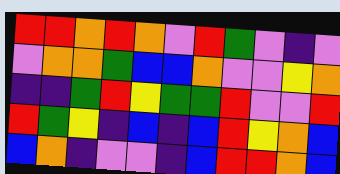[["red", "red", "orange", "red", "orange", "violet", "red", "green", "violet", "indigo", "violet"], ["violet", "orange", "orange", "green", "blue", "blue", "orange", "violet", "violet", "yellow", "orange"], ["indigo", "indigo", "green", "red", "yellow", "green", "green", "red", "violet", "violet", "red"], ["red", "green", "yellow", "indigo", "blue", "indigo", "blue", "red", "yellow", "orange", "blue"], ["blue", "orange", "indigo", "violet", "violet", "indigo", "blue", "red", "red", "orange", "blue"]]